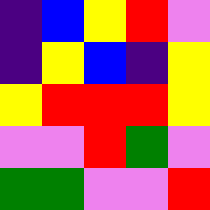[["indigo", "blue", "yellow", "red", "violet"], ["indigo", "yellow", "blue", "indigo", "yellow"], ["yellow", "red", "red", "red", "yellow"], ["violet", "violet", "red", "green", "violet"], ["green", "green", "violet", "violet", "red"]]